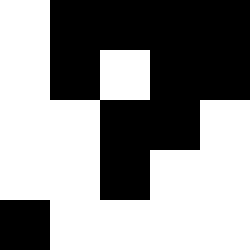[["white", "black", "black", "black", "black"], ["white", "black", "white", "black", "black"], ["white", "white", "black", "black", "white"], ["white", "white", "black", "white", "white"], ["black", "white", "white", "white", "white"]]